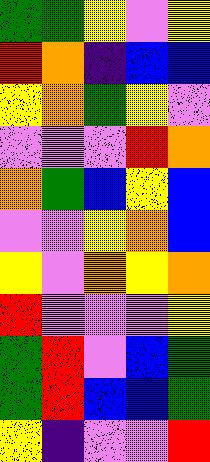[["green", "green", "yellow", "violet", "yellow"], ["red", "orange", "indigo", "blue", "blue"], ["yellow", "orange", "green", "yellow", "violet"], ["violet", "violet", "violet", "red", "orange"], ["orange", "green", "blue", "yellow", "blue"], ["violet", "violet", "yellow", "orange", "blue"], ["yellow", "violet", "orange", "yellow", "orange"], ["red", "violet", "violet", "violet", "yellow"], ["green", "red", "violet", "blue", "green"], ["green", "red", "blue", "blue", "green"], ["yellow", "indigo", "violet", "violet", "red"]]